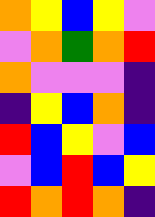[["orange", "yellow", "blue", "yellow", "violet"], ["violet", "orange", "green", "orange", "red"], ["orange", "violet", "violet", "violet", "indigo"], ["indigo", "yellow", "blue", "orange", "indigo"], ["red", "blue", "yellow", "violet", "blue"], ["violet", "blue", "red", "blue", "yellow"], ["red", "orange", "red", "orange", "indigo"]]